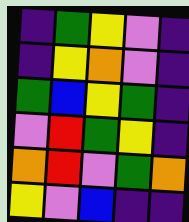[["indigo", "green", "yellow", "violet", "indigo"], ["indigo", "yellow", "orange", "violet", "indigo"], ["green", "blue", "yellow", "green", "indigo"], ["violet", "red", "green", "yellow", "indigo"], ["orange", "red", "violet", "green", "orange"], ["yellow", "violet", "blue", "indigo", "indigo"]]